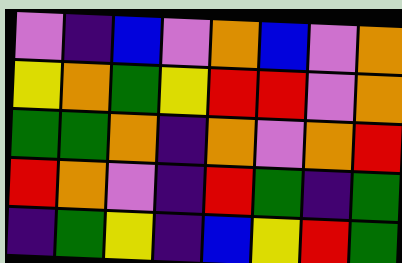[["violet", "indigo", "blue", "violet", "orange", "blue", "violet", "orange"], ["yellow", "orange", "green", "yellow", "red", "red", "violet", "orange"], ["green", "green", "orange", "indigo", "orange", "violet", "orange", "red"], ["red", "orange", "violet", "indigo", "red", "green", "indigo", "green"], ["indigo", "green", "yellow", "indigo", "blue", "yellow", "red", "green"]]